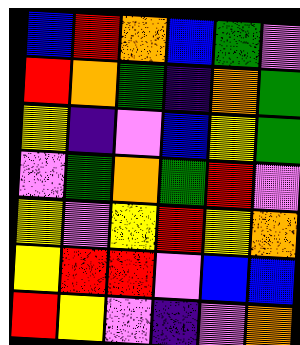[["blue", "red", "orange", "blue", "green", "violet"], ["red", "orange", "green", "indigo", "orange", "green"], ["yellow", "indigo", "violet", "blue", "yellow", "green"], ["violet", "green", "orange", "green", "red", "violet"], ["yellow", "violet", "yellow", "red", "yellow", "orange"], ["yellow", "red", "red", "violet", "blue", "blue"], ["red", "yellow", "violet", "indigo", "violet", "orange"]]